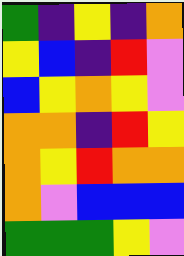[["green", "indigo", "yellow", "indigo", "orange"], ["yellow", "blue", "indigo", "red", "violet"], ["blue", "yellow", "orange", "yellow", "violet"], ["orange", "orange", "indigo", "red", "yellow"], ["orange", "yellow", "red", "orange", "orange"], ["orange", "violet", "blue", "blue", "blue"], ["green", "green", "green", "yellow", "violet"]]